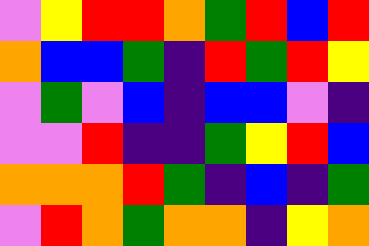[["violet", "yellow", "red", "red", "orange", "green", "red", "blue", "red"], ["orange", "blue", "blue", "green", "indigo", "red", "green", "red", "yellow"], ["violet", "green", "violet", "blue", "indigo", "blue", "blue", "violet", "indigo"], ["violet", "violet", "red", "indigo", "indigo", "green", "yellow", "red", "blue"], ["orange", "orange", "orange", "red", "green", "indigo", "blue", "indigo", "green"], ["violet", "red", "orange", "green", "orange", "orange", "indigo", "yellow", "orange"]]